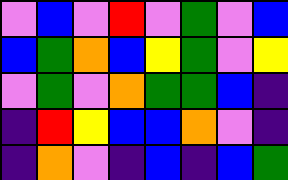[["violet", "blue", "violet", "red", "violet", "green", "violet", "blue"], ["blue", "green", "orange", "blue", "yellow", "green", "violet", "yellow"], ["violet", "green", "violet", "orange", "green", "green", "blue", "indigo"], ["indigo", "red", "yellow", "blue", "blue", "orange", "violet", "indigo"], ["indigo", "orange", "violet", "indigo", "blue", "indigo", "blue", "green"]]